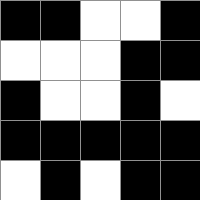[["black", "black", "white", "white", "black"], ["white", "white", "white", "black", "black"], ["black", "white", "white", "black", "white"], ["black", "black", "black", "black", "black"], ["white", "black", "white", "black", "black"]]